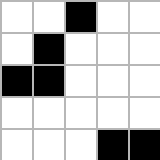[["white", "white", "black", "white", "white"], ["white", "black", "white", "white", "white"], ["black", "black", "white", "white", "white"], ["white", "white", "white", "white", "white"], ["white", "white", "white", "black", "black"]]